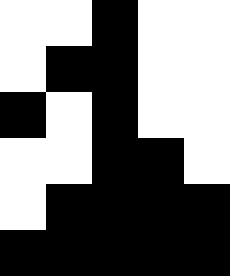[["white", "white", "black", "white", "white"], ["white", "black", "black", "white", "white"], ["black", "white", "black", "white", "white"], ["white", "white", "black", "black", "white"], ["white", "black", "black", "black", "black"], ["black", "black", "black", "black", "black"]]